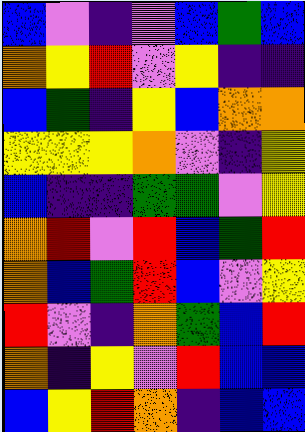[["blue", "violet", "indigo", "violet", "blue", "green", "blue"], ["orange", "yellow", "red", "violet", "yellow", "indigo", "indigo"], ["blue", "green", "indigo", "yellow", "blue", "orange", "orange"], ["yellow", "yellow", "yellow", "orange", "violet", "indigo", "yellow"], ["blue", "indigo", "indigo", "green", "green", "violet", "yellow"], ["orange", "red", "violet", "red", "blue", "green", "red"], ["orange", "blue", "green", "red", "blue", "violet", "yellow"], ["red", "violet", "indigo", "orange", "green", "blue", "red"], ["orange", "indigo", "yellow", "violet", "red", "blue", "blue"], ["blue", "yellow", "red", "orange", "indigo", "blue", "blue"]]